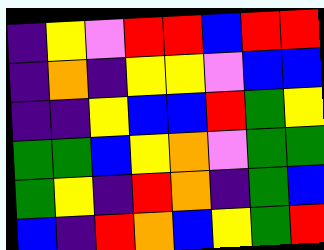[["indigo", "yellow", "violet", "red", "red", "blue", "red", "red"], ["indigo", "orange", "indigo", "yellow", "yellow", "violet", "blue", "blue"], ["indigo", "indigo", "yellow", "blue", "blue", "red", "green", "yellow"], ["green", "green", "blue", "yellow", "orange", "violet", "green", "green"], ["green", "yellow", "indigo", "red", "orange", "indigo", "green", "blue"], ["blue", "indigo", "red", "orange", "blue", "yellow", "green", "red"]]